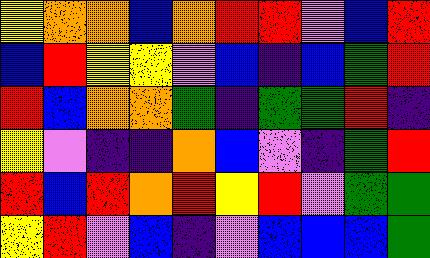[["yellow", "orange", "orange", "blue", "orange", "red", "red", "violet", "blue", "red"], ["blue", "red", "yellow", "yellow", "violet", "blue", "indigo", "blue", "green", "red"], ["red", "blue", "orange", "orange", "green", "indigo", "green", "green", "red", "indigo"], ["yellow", "violet", "indigo", "indigo", "orange", "blue", "violet", "indigo", "green", "red"], ["red", "blue", "red", "orange", "red", "yellow", "red", "violet", "green", "green"], ["yellow", "red", "violet", "blue", "indigo", "violet", "blue", "blue", "blue", "green"]]